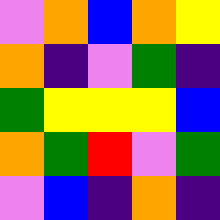[["violet", "orange", "blue", "orange", "yellow"], ["orange", "indigo", "violet", "green", "indigo"], ["green", "yellow", "yellow", "yellow", "blue"], ["orange", "green", "red", "violet", "green"], ["violet", "blue", "indigo", "orange", "indigo"]]